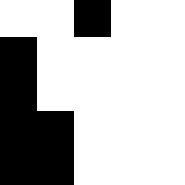[["white", "white", "black", "white", "white"], ["black", "white", "white", "white", "white"], ["black", "white", "white", "white", "white"], ["black", "black", "white", "white", "white"], ["black", "black", "white", "white", "white"]]